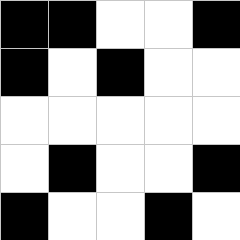[["black", "black", "white", "white", "black"], ["black", "white", "black", "white", "white"], ["white", "white", "white", "white", "white"], ["white", "black", "white", "white", "black"], ["black", "white", "white", "black", "white"]]